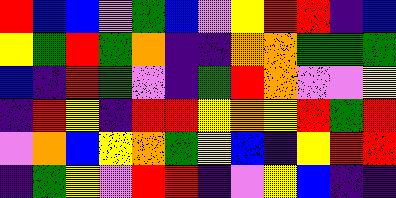[["red", "blue", "blue", "violet", "green", "blue", "violet", "yellow", "red", "red", "indigo", "blue"], ["yellow", "green", "red", "green", "orange", "indigo", "indigo", "orange", "orange", "green", "green", "green"], ["blue", "indigo", "red", "green", "violet", "indigo", "green", "red", "orange", "violet", "violet", "yellow"], ["indigo", "red", "yellow", "indigo", "red", "red", "yellow", "orange", "yellow", "red", "green", "red"], ["violet", "orange", "blue", "yellow", "orange", "green", "yellow", "blue", "indigo", "yellow", "red", "red"], ["indigo", "green", "yellow", "violet", "red", "red", "indigo", "violet", "yellow", "blue", "indigo", "indigo"]]